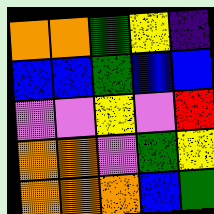[["orange", "orange", "green", "yellow", "indigo"], ["blue", "blue", "green", "blue", "blue"], ["violet", "violet", "yellow", "violet", "red"], ["orange", "orange", "violet", "green", "yellow"], ["orange", "orange", "orange", "blue", "green"]]